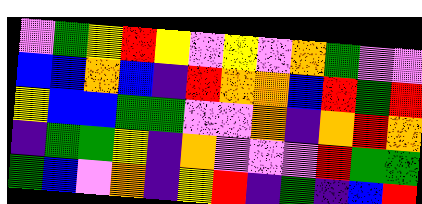[["violet", "green", "yellow", "red", "yellow", "violet", "yellow", "violet", "orange", "green", "violet", "violet"], ["blue", "blue", "orange", "blue", "indigo", "red", "orange", "orange", "blue", "red", "green", "red"], ["yellow", "blue", "blue", "green", "green", "violet", "violet", "orange", "indigo", "orange", "red", "orange"], ["indigo", "green", "green", "yellow", "indigo", "orange", "violet", "violet", "violet", "red", "green", "green"], ["green", "blue", "violet", "orange", "indigo", "yellow", "red", "indigo", "green", "indigo", "blue", "red"]]